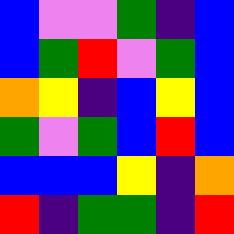[["blue", "violet", "violet", "green", "indigo", "blue"], ["blue", "green", "red", "violet", "green", "blue"], ["orange", "yellow", "indigo", "blue", "yellow", "blue"], ["green", "violet", "green", "blue", "red", "blue"], ["blue", "blue", "blue", "yellow", "indigo", "orange"], ["red", "indigo", "green", "green", "indigo", "red"]]